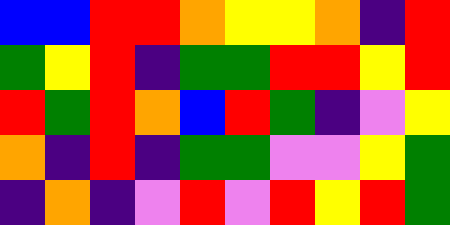[["blue", "blue", "red", "red", "orange", "yellow", "yellow", "orange", "indigo", "red"], ["green", "yellow", "red", "indigo", "green", "green", "red", "red", "yellow", "red"], ["red", "green", "red", "orange", "blue", "red", "green", "indigo", "violet", "yellow"], ["orange", "indigo", "red", "indigo", "green", "green", "violet", "violet", "yellow", "green"], ["indigo", "orange", "indigo", "violet", "red", "violet", "red", "yellow", "red", "green"]]